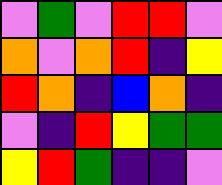[["violet", "green", "violet", "red", "red", "violet"], ["orange", "violet", "orange", "red", "indigo", "yellow"], ["red", "orange", "indigo", "blue", "orange", "indigo"], ["violet", "indigo", "red", "yellow", "green", "green"], ["yellow", "red", "green", "indigo", "indigo", "violet"]]